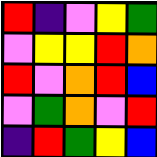[["red", "indigo", "violet", "yellow", "green"], ["violet", "yellow", "yellow", "red", "orange"], ["red", "violet", "orange", "red", "blue"], ["violet", "green", "orange", "violet", "red"], ["indigo", "red", "green", "yellow", "blue"]]